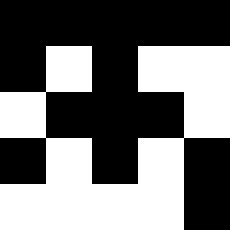[["black", "black", "black", "black", "black"], ["black", "white", "black", "white", "white"], ["white", "black", "black", "black", "white"], ["black", "white", "black", "white", "black"], ["white", "white", "white", "white", "black"]]